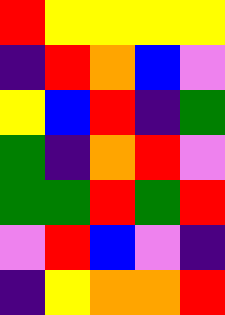[["red", "yellow", "yellow", "yellow", "yellow"], ["indigo", "red", "orange", "blue", "violet"], ["yellow", "blue", "red", "indigo", "green"], ["green", "indigo", "orange", "red", "violet"], ["green", "green", "red", "green", "red"], ["violet", "red", "blue", "violet", "indigo"], ["indigo", "yellow", "orange", "orange", "red"]]